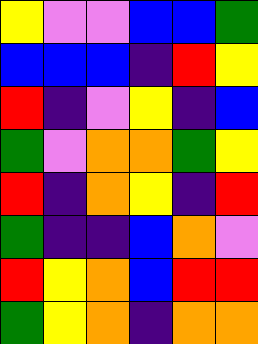[["yellow", "violet", "violet", "blue", "blue", "green"], ["blue", "blue", "blue", "indigo", "red", "yellow"], ["red", "indigo", "violet", "yellow", "indigo", "blue"], ["green", "violet", "orange", "orange", "green", "yellow"], ["red", "indigo", "orange", "yellow", "indigo", "red"], ["green", "indigo", "indigo", "blue", "orange", "violet"], ["red", "yellow", "orange", "blue", "red", "red"], ["green", "yellow", "orange", "indigo", "orange", "orange"]]